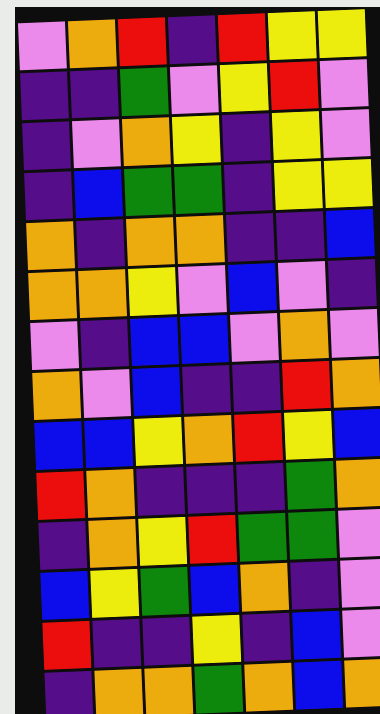[["violet", "orange", "red", "indigo", "red", "yellow", "yellow"], ["indigo", "indigo", "green", "violet", "yellow", "red", "violet"], ["indigo", "violet", "orange", "yellow", "indigo", "yellow", "violet"], ["indigo", "blue", "green", "green", "indigo", "yellow", "yellow"], ["orange", "indigo", "orange", "orange", "indigo", "indigo", "blue"], ["orange", "orange", "yellow", "violet", "blue", "violet", "indigo"], ["violet", "indigo", "blue", "blue", "violet", "orange", "violet"], ["orange", "violet", "blue", "indigo", "indigo", "red", "orange"], ["blue", "blue", "yellow", "orange", "red", "yellow", "blue"], ["red", "orange", "indigo", "indigo", "indigo", "green", "orange"], ["indigo", "orange", "yellow", "red", "green", "green", "violet"], ["blue", "yellow", "green", "blue", "orange", "indigo", "violet"], ["red", "indigo", "indigo", "yellow", "indigo", "blue", "violet"], ["indigo", "orange", "orange", "green", "orange", "blue", "orange"]]